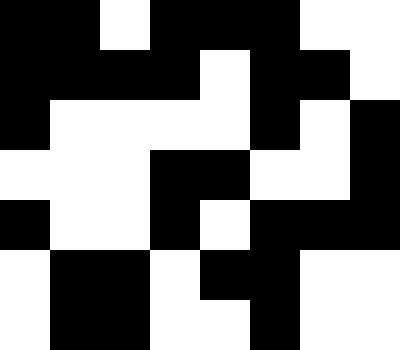[["black", "black", "white", "black", "black", "black", "white", "white"], ["black", "black", "black", "black", "white", "black", "black", "white"], ["black", "white", "white", "white", "white", "black", "white", "black"], ["white", "white", "white", "black", "black", "white", "white", "black"], ["black", "white", "white", "black", "white", "black", "black", "black"], ["white", "black", "black", "white", "black", "black", "white", "white"], ["white", "black", "black", "white", "white", "black", "white", "white"]]